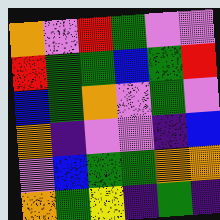[["orange", "violet", "red", "green", "violet", "violet"], ["red", "green", "green", "blue", "green", "red"], ["blue", "green", "orange", "violet", "green", "violet"], ["orange", "indigo", "violet", "violet", "indigo", "blue"], ["violet", "blue", "green", "green", "orange", "orange"], ["orange", "green", "yellow", "indigo", "green", "indigo"]]